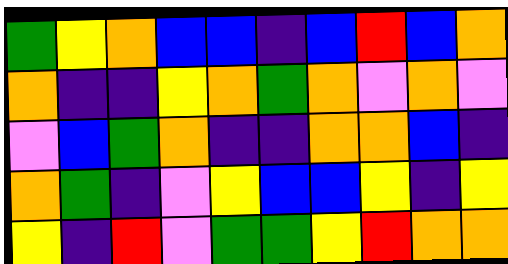[["green", "yellow", "orange", "blue", "blue", "indigo", "blue", "red", "blue", "orange"], ["orange", "indigo", "indigo", "yellow", "orange", "green", "orange", "violet", "orange", "violet"], ["violet", "blue", "green", "orange", "indigo", "indigo", "orange", "orange", "blue", "indigo"], ["orange", "green", "indigo", "violet", "yellow", "blue", "blue", "yellow", "indigo", "yellow"], ["yellow", "indigo", "red", "violet", "green", "green", "yellow", "red", "orange", "orange"]]